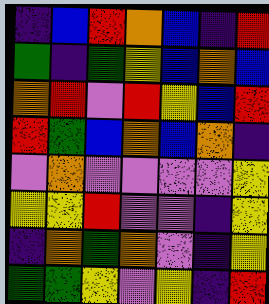[["indigo", "blue", "red", "orange", "blue", "indigo", "red"], ["green", "indigo", "green", "yellow", "blue", "orange", "blue"], ["orange", "red", "violet", "red", "yellow", "blue", "red"], ["red", "green", "blue", "orange", "blue", "orange", "indigo"], ["violet", "orange", "violet", "violet", "violet", "violet", "yellow"], ["yellow", "yellow", "red", "violet", "violet", "indigo", "yellow"], ["indigo", "orange", "green", "orange", "violet", "indigo", "yellow"], ["green", "green", "yellow", "violet", "yellow", "indigo", "red"]]